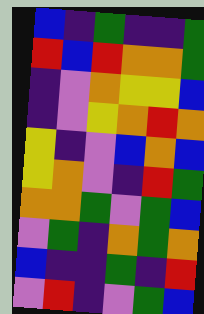[["blue", "indigo", "green", "indigo", "indigo", "green"], ["red", "blue", "red", "orange", "orange", "green"], ["indigo", "violet", "orange", "yellow", "yellow", "blue"], ["indigo", "violet", "yellow", "orange", "red", "orange"], ["yellow", "indigo", "violet", "blue", "orange", "blue"], ["yellow", "orange", "violet", "indigo", "red", "green"], ["orange", "orange", "green", "violet", "green", "blue"], ["violet", "green", "indigo", "orange", "green", "orange"], ["blue", "indigo", "indigo", "green", "indigo", "red"], ["violet", "red", "indigo", "violet", "green", "blue"]]